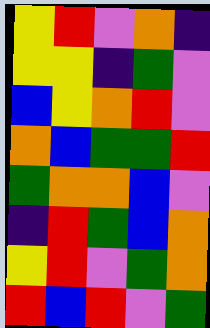[["yellow", "red", "violet", "orange", "indigo"], ["yellow", "yellow", "indigo", "green", "violet"], ["blue", "yellow", "orange", "red", "violet"], ["orange", "blue", "green", "green", "red"], ["green", "orange", "orange", "blue", "violet"], ["indigo", "red", "green", "blue", "orange"], ["yellow", "red", "violet", "green", "orange"], ["red", "blue", "red", "violet", "green"]]